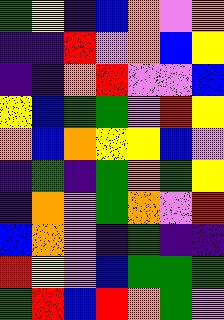[["green", "yellow", "indigo", "blue", "orange", "violet", "orange"], ["indigo", "indigo", "red", "violet", "orange", "blue", "yellow"], ["indigo", "indigo", "orange", "red", "violet", "violet", "blue"], ["yellow", "blue", "green", "green", "violet", "red", "yellow"], ["orange", "blue", "orange", "yellow", "yellow", "blue", "violet"], ["indigo", "green", "indigo", "green", "orange", "green", "yellow"], ["indigo", "orange", "violet", "green", "orange", "violet", "red"], ["blue", "orange", "violet", "indigo", "green", "indigo", "indigo"], ["red", "yellow", "violet", "blue", "green", "green", "green"], ["green", "red", "blue", "red", "orange", "green", "violet"]]